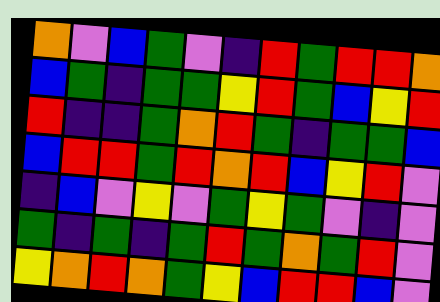[["orange", "violet", "blue", "green", "violet", "indigo", "red", "green", "red", "red", "orange"], ["blue", "green", "indigo", "green", "green", "yellow", "red", "green", "blue", "yellow", "red"], ["red", "indigo", "indigo", "green", "orange", "red", "green", "indigo", "green", "green", "blue"], ["blue", "red", "red", "green", "red", "orange", "red", "blue", "yellow", "red", "violet"], ["indigo", "blue", "violet", "yellow", "violet", "green", "yellow", "green", "violet", "indigo", "violet"], ["green", "indigo", "green", "indigo", "green", "red", "green", "orange", "green", "red", "violet"], ["yellow", "orange", "red", "orange", "green", "yellow", "blue", "red", "red", "blue", "violet"]]